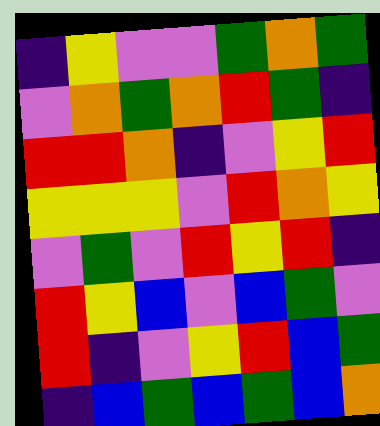[["indigo", "yellow", "violet", "violet", "green", "orange", "green"], ["violet", "orange", "green", "orange", "red", "green", "indigo"], ["red", "red", "orange", "indigo", "violet", "yellow", "red"], ["yellow", "yellow", "yellow", "violet", "red", "orange", "yellow"], ["violet", "green", "violet", "red", "yellow", "red", "indigo"], ["red", "yellow", "blue", "violet", "blue", "green", "violet"], ["red", "indigo", "violet", "yellow", "red", "blue", "green"], ["indigo", "blue", "green", "blue", "green", "blue", "orange"]]